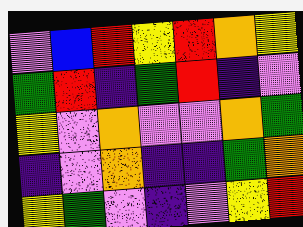[["violet", "blue", "red", "yellow", "red", "orange", "yellow"], ["green", "red", "indigo", "green", "red", "indigo", "violet"], ["yellow", "violet", "orange", "violet", "violet", "orange", "green"], ["indigo", "violet", "orange", "indigo", "indigo", "green", "orange"], ["yellow", "green", "violet", "indigo", "violet", "yellow", "red"]]